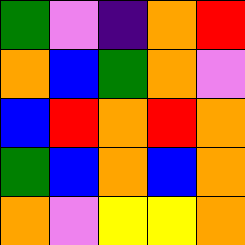[["green", "violet", "indigo", "orange", "red"], ["orange", "blue", "green", "orange", "violet"], ["blue", "red", "orange", "red", "orange"], ["green", "blue", "orange", "blue", "orange"], ["orange", "violet", "yellow", "yellow", "orange"]]